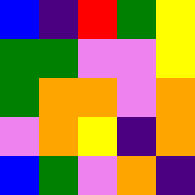[["blue", "indigo", "red", "green", "yellow"], ["green", "green", "violet", "violet", "yellow"], ["green", "orange", "orange", "violet", "orange"], ["violet", "orange", "yellow", "indigo", "orange"], ["blue", "green", "violet", "orange", "indigo"]]